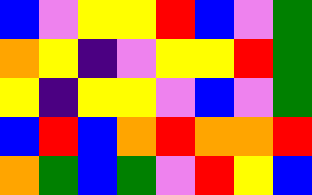[["blue", "violet", "yellow", "yellow", "red", "blue", "violet", "green"], ["orange", "yellow", "indigo", "violet", "yellow", "yellow", "red", "green"], ["yellow", "indigo", "yellow", "yellow", "violet", "blue", "violet", "green"], ["blue", "red", "blue", "orange", "red", "orange", "orange", "red"], ["orange", "green", "blue", "green", "violet", "red", "yellow", "blue"]]